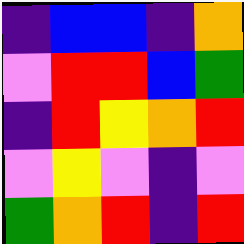[["indigo", "blue", "blue", "indigo", "orange"], ["violet", "red", "red", "blue", "green"], ["indigo", "red", "yellow", "orange", "red"], ["violet", "yellow", "violet", "indigo", "violet"], ["green", "orange", "red", "indigo", "red"]]